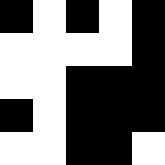[["black", "white", "black", "white", "black"], ["white", "white", "white", "white", "black"], ["white", "white", "black", "black", "black"], ["black", "white", "black", "black", "black"], ["white", "white", "black", "black", "white"]]